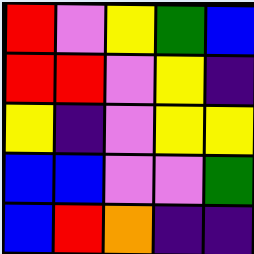[["red", "violet", "yellow", "green", "blue"], ["red", "red", "violet", "yellow", "indigo"], ["yellow", "indigo", "violet", "yellow", "yellow"], ["blue", "blue", "violet", "violet", "green"], ["blue", "red", "orange", "indigo", "indigo"]]